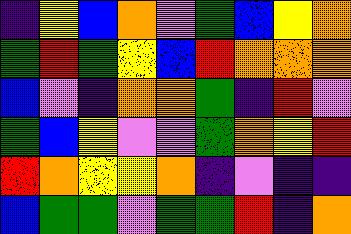[["indigo", "yellow", "blue", "orange", "violet", "green", "blue", "yellow", "orange"], ["green", "red", "green", "yellow", "blue", "red", "orange", "orange", "orange"], ["blue", "violet", "indigo", "orange", "orange", "green", "indigo", "red", "violet"], ["green", "blue", "yellow", "violet", "violet", "green", "orange", "yellow", "red"], ["red", "orange", "yellow", "yellow", "orange", "indigo", "violet", "indigo", "indigo"], ["blue", "green", "green", "violet", "green", "green", "red", "indigo", "orange"]]